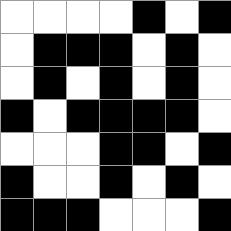[["white", "white", "white", "white", "black", "white", "black"], ["white", "black", "black", "black", "white", "black", "white"], ["white", "black", "white", "black", "white", "black", "white"], ["black", "white", "black", "black", "black", "black", "white"], ["white", "white", "white", "black", "black", "white", "black"], ["black", "white", "white", "black", "white", "black", "white"], ["black", "black", "black", "white", "white", "white", "black"]]